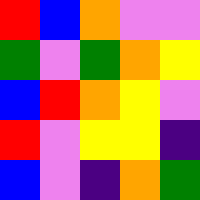[["red", "blue", "orange", "violet", "violet"], ["green", "violet", "green", "orange", "yellow"], ["blue", "red", "orange", "yellow", "violet"], ["red", "violet", "yellow", "yellow", "indigo"], ["blue", "violet", "indigo", "orange", "green"]]